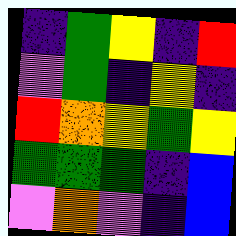[["indigo", "green", "yellow", "indigo", "red"], ["violet", "green", "indigo", "yellow", "indigo"], ["red", "orange", "yellow", "green", "yellow"], ["green", "green", "green", "indigo", "blue"], ["violet", "orange", "violet", "indigo", "blue"]]